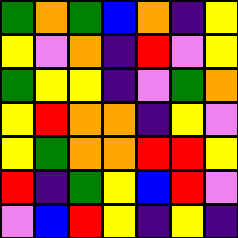[["green", "orange", "green", "blue", "orange", "indigo", "yellow"], ["yellow", "violet", "orange", "indigo", "red", "violet", "yellow"], ["green", "yellow", "yellow", "indigo", "violet", "green", "orange"], ["yellow", "red", "orange", "orange", "indigo", "yellow", "violet"], ["yellow", "green", "orange", "orange", "red", "red", "yellow"], ["red", "indigo", "green", "yellow", "blue", "red", "violet"], ["violet", "blue", "red", "yellow", "indigo", "yellow", "indigo"]]